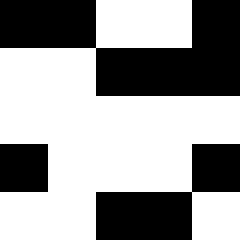[["black", "black", "white", "white", "black"], ["white", "white", "black", "black", "black"], ["white", "white", "white", "white", "white"], ["black", "white", "white", "white", "black"], ["white", "white", "black", "black", "white"]]